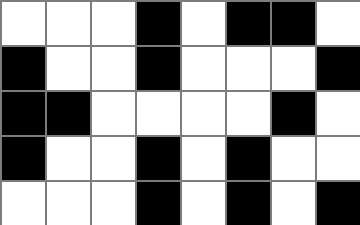[["white", "white", "white", "black", "white", "black", "black", "white"], ["black", "white", "white", "black", "white", "white", "white", "black"], ["black", "black", "white", "white", "white", "white", "black", "white"], ["black", "white", "white", "black", "white", "black", "white", "white"], ["white", "white", "white", "black", "white", "black", "white", "black"]]